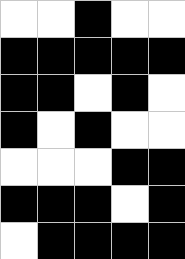[["white", "white", "black", "white", "white"], ["black", "black", "black", "black", "black"], ["black", "black", "white", "black", "white"], ["black", "white", "black", "white", "white"], ["white", "white", "white", "black", "black"], ["black", "black", "black", "white", "black"], ["white", "black", "black", "black", "black"]]